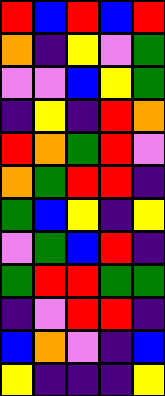[["red", "blue", "red", "blue", "red"], ["orange", "indigo", "yellow", "violet", "green"], ["violet", "violet", "blue", "yellow", "green"], ["indigo", "yellow", "indigo", "red", "orange"], ["red", "orange", "green", "red", "violet"], ["orange", "green", "red", "red", "indigo"], ["green", "blue", "yellow", "indigo", "yellow"], ["violet", "green", "blue", "red", "indigo"], ["green", "red", "red", "green", "green"], ["indigo", "violet", "red", "red", "indigo"], ["blue", "orange", "violet", "indigo", "blue"], ["yellow", "indigo", "indigo", "indigo", "yellow"]]